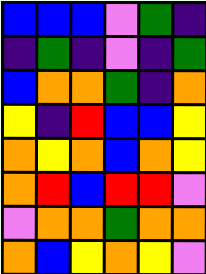[["blue", "blue", "blue", "violet", "green", "indigo"], ["indigo", "green", "indigo", "violet", "indigo", "green"], ["blue", "orange", "orange", "green", "indigo", "orange"], ["yellow", "indigo", "red", "blue", "blue", "yellow"], ["orange", "yellow", "orange", "blue", "orange", "yellow"], ["orange", "red", "blue", "red", "red", "violet"], ["violet", "orange", "orange", "green", "orange", "orange"], ["orange", "blue", "yellow", "orange", "yellow", "violet"]]